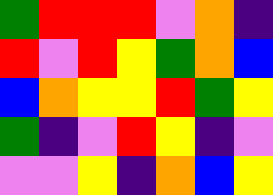[["green", "red", "red", "red", "violet", "orange", "indigo"], ["red", "violet", "red", "yellow", "green", "orange", "blue"], ["blue", "orange", "yellow", "yellow", "red", "green", "yellow"], ["green", "indigo", "violet", "red", "yellow", "indigo", "violet"], ["violet", "violet", "yellow", "indigo", "orange", "blue", "yellow"]]